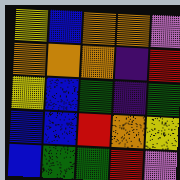[["yellow", "blue", "orange", "orange", "violet"], ["orange", "orange", "orange", "indigo", "red"], ["yellow", "blue", "green", "indigo", "green"], ["blue", "blue", "red", "orange", "yellow"], ["blue", "green", "green", "red", "violet"]]